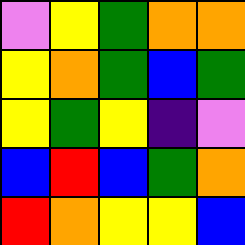[["violet", "yellow", "green", "orange", "orange"], ["yellow", "orange", "green", "blue", "green"], ["yellow", "green", "yellow", "indigo", "violet"], ["blue", "red", "blue", "green", "orange"], ["red", "orange", "yellow", "yellow", "blue"]]